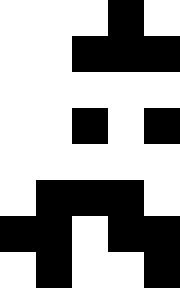[["white", "white", "white", "black", "white"], ["white", "white", "black", "black", "black"], ["white", "white", "white", "white", "white"], ["white", "white", "black", "white", "black"], ["white", "white", "white", "white", "white"], ["white", "black", "black", "black", "white"], ["black", "black", "white", "black", "black"], ["white", "black", "white", "white", "black"]]